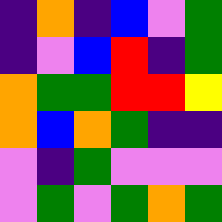[["indigo", "orange", "indigo", "blue", "violet", "green"], ["indigo", "violet", "blue", "red", "indigo", "green"], ["orange", "green", "green", "red", "red", "yellow"], ["orange", "blue", "orange", "green", "indigo", "indigo"], ["violet", "indigo", "green", "violet", "violet", "violet"], ["violet", "green", "violet", "green", "orange", "green"]]